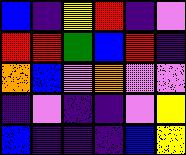[["blue", "indigo", "yellow", "red", "indigo", "violet"], ["red", "red", "green", "blue", "red", "indigo"], ["orange", "blue", "violet", "orange", "violet", "violet"], ["indigo", "violet", "indigo", "indigo", "violet", "yellow"], ["blue", "indigo", "indigo", "indigo", "blue", "yellow"]]